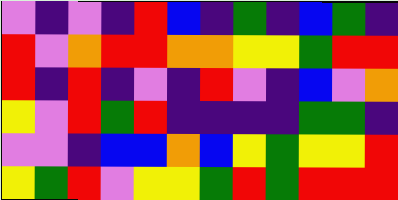[["violet", "indigo", "violet", "indigo", "red", "blue", "indigo", "green", "indigo", "blue", "green", "indigo"], ["red", "violet", "orange", "red", "red", "orange", "orange", "yellow", "yellow", "green", "red", "red"], ["red", "indigo", "red", "indigo", "violet", "indigo", "red", "violet", "indigo", "blue", "violet", "orange"], ["yellow", "violet", "red", "green", "red", "indigo", "indigo", "indigo", "indigo", "green", "green", "indigo"], ["violet", "violet", "indigo", "blue", "blue", "orange", "blue", "yellow", "green", "yellow", "yellow", "red"], ["yellow", "green", "red", "violet", "yellow", "yellow", "green", "red", "green", "red", "red", "red"]]